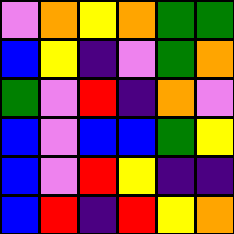[["violet", "orange", "yellow", "orange", "green", "green"], ["blue", "yellow", "indigo", "violet", "green", "orange"], ["green", "violet", "red", "indigo", "orange", "violet"], ["blue", "violet", "blue", "blue", "green", "yellow"], ["blue", "violet", "red", "yellow", "indigo", "indigo"], ["blue", "red", "indigo", "red", "yellow", "orange"]]